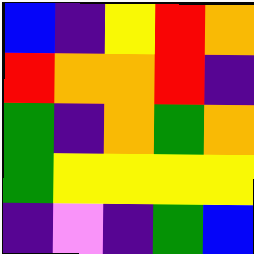[["blue", "indigo", "yellow", "red", "orange"], ["red", "orange", "orange", "red", "indigo"], ["green", "indigo", "orange", "green", "orange"], ["green", "yellow", "yellow", "yellow", "yellow"], ["indigo", "violet", "indigo", "green", "blue"]]